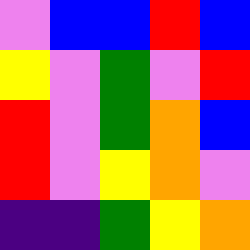[["violet", "blue", "blue", "red", "blue"], ["yellow", "violet", "green", "violet", "red"], ["red", "violet", "green", "orange", "blue"], ["red", "violet", "yellow", "orange", "violet"], ["indigo", "indigo", "green", "yellow", "orange"]]